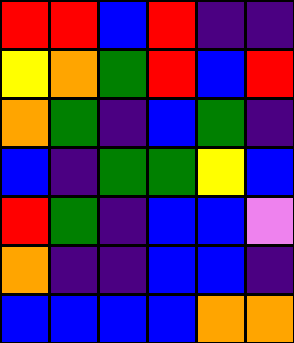[["red", "red", "blue", "red", "indigo", "indigo"], ["yellow", "orange", "green", "red", "blue", "red"], ["orange", "green", "indigo", "blue", "green", "indigo"], ["blue", "indigo", "green", "green", "yellow", "blue"], ["red", "green", "indigo", "blue", "blue", "violet"], ["orange", "indigo", "indigo", "blue", "blue", "indigo"], ["blue", "blue", "blue", "blue", "orange", "orange"]]